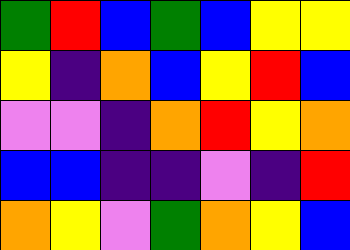[["green", "red", "blue", "green", "blue", "yellow", "yellow"], ["yellow", "indigo", "orange", "blue", "yellow", "red", "blue"], ["violet", "violet", "indigo", "orange", "red", "yellow", "orange"], ["blue", "blue", "indigo", "indigo", "violet", "indigo", "red"], ["orange", "yellow", "violet", "green", "orange", "yellow", "blue"]]